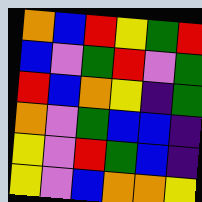[["orange", "blue", "red", "yellow", "green", "red"], ["blue", "violet", "green", "red", "violet", "green"], ["red", "blue", "orange", "yellow", "indigo", "green"], ["orange", "violet", "green", "blue", "blue", "indigo"], ["yellow", "violet", "red", "green", "blue", "indigo"], ["yellow", "violet", "blue", "orange", "orange", "yellow"]]